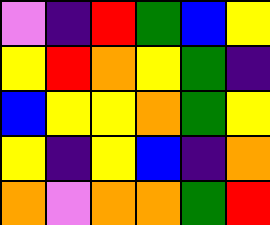[["violet", "indigo", "red", "green", "blue", "yellow"], ["yellow", "red", "orange", "yellow", "green", "indigo"], ["blue", "yellow", "yellow", "orange", "green", "yellow"], ["yellow", "indigo", "yellow", "blue", "indigo", "orange"], ["orange", "violet", "orange", "orange", "green", "red"]]